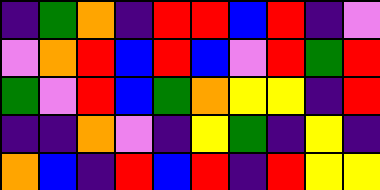[["indigo", "green", "orange", "indigo", "red", "red", "blue", "red", "indigo", "violet"], ["violet", "orange", "red", "blue", "red", "blue", "violet", "red", "green", "red"], ["green", "violet", "red", "blue", "green", "orange", "yellow", "yellow", "indigo", "red"], ["indigo", "indigo", "orange", "violet", "indigo", "yellow", "green", "indigo", "yellow", "indigo"], ["orange", "blue", "indigo", "red", "blue", "red", "indigo", "red", "yellow", "yellow"]]